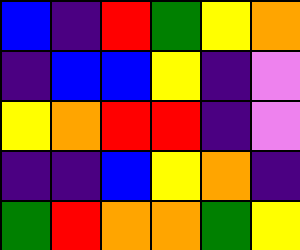[["blue", "indigo", "red", "green", "yellow", "orange"], ["indigo", "blue", "blue", "yellow", "indigo", "violet"], ["yellow", "orange", "red", "red", "indigo", "violet"], ["indigo", "indigo", "blue", "yellow", "orange", "indigo"], ["green", "red", "orange", "orange", "green", "yellow"]]